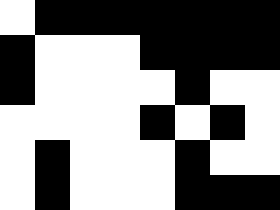[["white", "black", "black", "black", "black", "black", "black", "black"], ["black", "white", "white", "white", "black", "black", "black", "black"], ["black", "white", "white", "white", "white", "black", "white", "white"], ["white", "white", "white", "white", "black", "white", "black", "white"], ["white", "black", "white", "white", "white", "black", "white", "white"], ["white", "black", "white", "white", "white", "black", "black", "black"]]